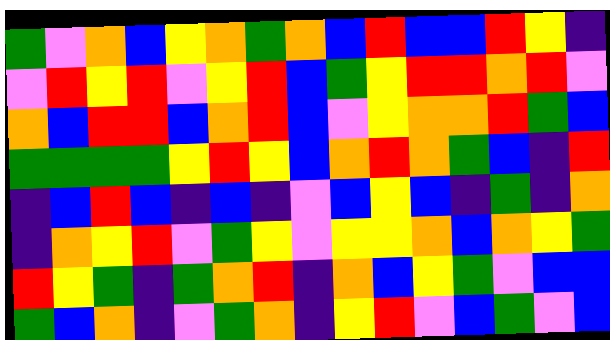[["green", "violet", "orange", "blue", "yellow", "orange", "green", "orange", "blue", "red", "blue", "blue", "red", "yellow", "indigo"], ["violet", "red", "yellow", "red", "violet", "yellow", "red", "blue", "green", "yellow", "red", "red", "orange", "red", "violet"], ["orange", "blue", "red", "red", "blue", "orange", "red", "blue", "violet", "yellow", "orange", "orange", "red", "green", "blue"], ["green", "green", "green", "green", "yellow", "red", "yellow", "blue", "orange", "red", "orange", "green", "blue", "indigo", "red"], ["indigo", "blue", "red", "blue", "indigo", "blue", "indigo", "violet", "blue", "yellow", "blue", "indigo", "green", "indigo", "orange"], ["indigo", "orange", "yellow", "red", "violet", "green", "yellow", "violet", "yellow", "yellow", "orange", "blue", "orange", "yellow", "green"], ["red", "yellow", "green", "indigo", "green", "orange", "red", "indigo", "orange", "blue", "yellow", "green", "violet", "blue", "blue"], ["green", "blue", "orange", "indigo", "violet", "green", "orange", "indigo", "yellow", "red", "violet", "blue", "green", "violet", "blue"]]